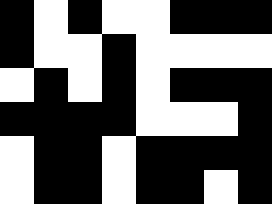[["black", "white", "black", "white", "white", "black", "black", "black"], ["black", "white", "white", "black", "white", "white", "white", "white"], ["white", "black", "white", "black", "white", "black", "black", "black"], ["black", "black", "black", "black", "white", "white", "white", "black"], ["white", "black", "black", "white", "black", "black", "black", "black"], ["white", "black", "black", "white", "black", "black", "white", "black"]]